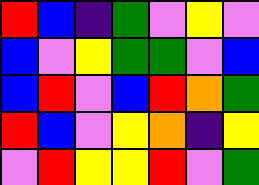[["red", "blue", "indigo", "green", "violet", "yellow", "violet"], ["blue", "violet", "yellow", "green", "green", "violet", "blue"], ["blue", "red", "violet", "blue", "red", "orange", "green"], ["red", "blue", "violet", "yellow", "orange", "indigo", "yellow"], ["violet", "red", "yellow", "yellow", "red", "violet", "green"]]